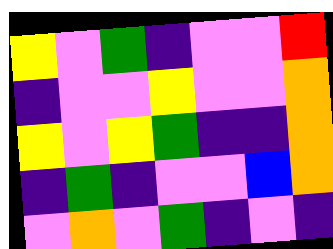[["yellow", "violet", "green", "indigo", "violet", "violet", "red"], ["indigo", "violet", "violet", "yellow", "violet", "violet", "orange"], ["yellow", "violet", "yellow", "green", "indigo", "indigo", "orange"], ["indigo", "green", "indigo", "violet", "violet", "blue", "orange"], ["violet", "orange", "violet", "green", "indigo", "violet", "indigo"]]